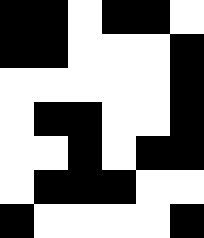[["black", "black", "white", "black", "black", "white"], ["black", "black", "white", "white", "white", "black"], ["white", "white", "white", "white", "white", "black"], ["white", "black", "black", "white", "white", "black"], ["white", "white", "black", "white", "black", "black"], ["white", "black", "black", "black", "white", "white"], ["black", "white", "white", "white", "white", "black"]]